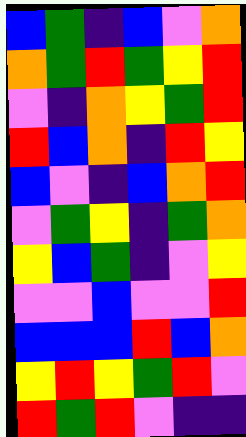[["blue", "green", "indigo", "blue", "violet", "orange"], ["orange", "green", "red", "green", "yellow", "red"], ["violet", "indigo", "orange", "yellow", "green", "red"], ["red", "blue", "orange", "indigo", "red", "yellow"], ["blue", "violet", "indigo", "blue", "orange", "red"], ["violet", "green", "yellow", "indigo", "green", "orange"], ["yellow", "blue", "green", "indigo", "violet", "yellow"], ["violet", "violet", "blue", "violet", "violet", "red"], ["blue", "blue", "blue", "red", "blue", "orange"], ["yellow", "red", "yellow", "green", "red", "violet"], ["red", "green", "red", "violet", "indigo", "indigo"]]